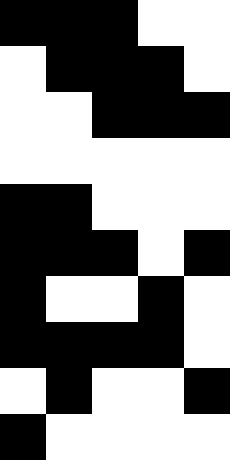[["black", "black", "black", "white", "white"], ["white", "black", "black", "black", "white"], ["white", "white", "black", "black", "black"], ["white", "white", "white", "white", "white"], ["black", "black", "white", "white", "white"], ["black", "black", "black", "white", "black"], ["black", "white", "white", "black", "white"], ["black", "black", "black", "black", "white"], ["white", "black", "white", "white", "black"], ["black", "white", "white", "white", "white"]]